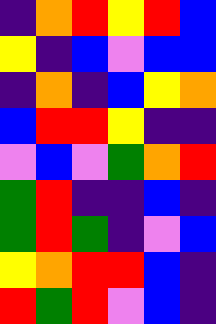[["indigo", "orange", "red", "yellow", "red", "blue"], ["yellow", "indigo", "blue", "violet", "blue", "blue"], ["indigo", "orange", "indigo", "blue", "yellow", "orange"], ["blue", "red", "red", "yellow", "indigo", "indigo"], ["violet", "blue", "violet", "green", "orange", "red"], ["green", "red", "indigo", "indigo", "blue", "indigo"], ["green", "red", "green", "indigo", "violet", "blue"], ["yellow", "orange", "red", "red", "blue", "indigo"], ["red", "green", "red", "violet", "blue", "indigo"]]